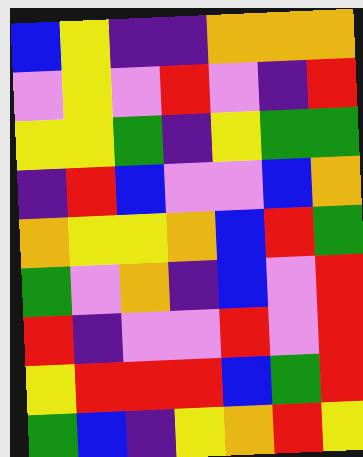[["blue", "yellow", "indigo", "indigo", "orange", "orange", "orange"], ["violet", "yellow", "violet", "red", "violet", "indigo", "red"], ["yellow", "yellow", "green", "indigo", "yellow", "green", "green"], ["indigo", "red", "blue", "violet", "violet", "blue", "orange"], ["orange", "yellow", "yellow", "orange", "blue", "red", "green"], ["green", "violet", "orange", "indigo", "blue", "violet", "red"], ["red", "indigo", "violet", "violet", "red", "violet", "red"], ["yellow", "red", "red", "red", "blue", "green", "red"], ["green", "blue", "indigo", "yellow", "orange", "red", "yellow"]]